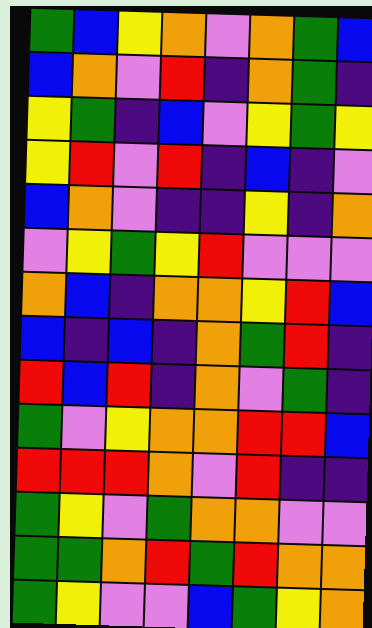[["green", "blue", "yellow", "orange", "violet", "orange", "green", "blue"], ["blue", "orange", "violet", "red", "indigo", "orange", "green", "indigo"], ["yellow", "green", "indigo", "blue", "violet", "yellow", "green", "yellow"], ["yellow", "red", "violet", "red", "indigo", "blue", "indigo", "violet"], ["blue", "orange", "violet", "indigo", "indigo", "yellow", "indigo", "orange"], ["violet", "yellow", "green", "yellow", "red", "violet", "violet", "violet"], ["orange", "blue", "indigo", "orange", "orange", "yellow", "red", "blue"], ["blue", "indigo", "blue", "indigo", "orange", "green", "red", "indigo"], ["red", "blue", "red", "indigo", "orange", "violet", "green", "indigo"], ["green", "violet", "yellow", "orange", "orange", "red", "red", "blue"], ["red", "red", "red", "orange", "violet", "red", "indigo", "indigo"], ["green", "yellow", "violet", "green", "orange", "orange", "violet", "violet"], ["green", "green", "orange", "red", "green", "red", "orange", "orange"], ["green", "yellow", "violet", "violet", "blue", "green", "yellow", "orange"]]